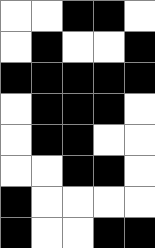[["white", "white", "black", "black", "white"], ["white", "black", "white", "white", "black"], ["black", "black", "black", "black", "black"], ["white", "black", "black", "black", "white"], ["white", "black", "black", "white", "white"], ["white", "white", "black", "black", "white"], ["black", "white", "white", "white", "white"], ["black", "white", "white", "black", "black"]]